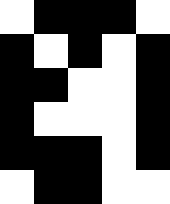[["white", "black", "black", "black", "white"], ["black", "white", "black", "white", "black"], ["black", "black", "white", "white", "black"], ["black", "white", "white", "white", "black"], ["black", "black", "black", "white", "black"], ["white", "black", "black", "white", "white"]]